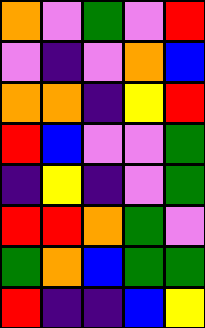[["orange", "violet", "green", "violet", "red"], ["violet", "indigo", "violet", "orange", "blue"], ["orange", "orange", "indigo", "yellow", "red"], ["red", "blue", "violet", "violet", "green"], ["indigo", "yellow", "indigo", "violet", "green"], ["red", "red", "orange", "green", "violet"], ["green", "orange", "blue", "green", "green"], ["red", "indigo", "indigo", "blue", "yellow"]]